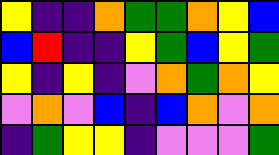[["yellow", "indigo", "indigo", "orange", "green", "green", "orange", "yellow", "blue"], ["blue", "red", "indigo", "indigo", "yellow", "green", "blue", "yellow", "green"], ["yellow", "indigo", "yellow", "indigo", "violet", "orange", "green", "orange", "yellow"], ["violet", "orange", "violet", "blue", "indigo", "blue", "orange", "violet", "orange"], ["indigo", "green", "yellow", "yellow", "indigo", "violet", "violet", "violet", "green"]]